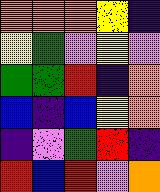[["orange", "orange", "orange", "yellow", "indigo"], ["yellow", "green", "violet", "yellow", "violet"], ["green", "green", "red", "indigo", "orange"], ["blue", "indigo", "blue", "yellow", "orange"], ["indigo", "violet", "green", "red", "indigo"], ["red", "blue", "red", "violet", "orange"]]